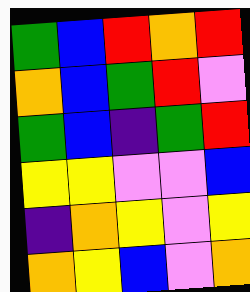[["green", "blue", "red", "orange", "red"], ["orange", "blue", "green", "red", "violet"], ["green", "blue", "indigo", "green", "red"], ["yellow", "yellow", "violet", "violet", "blue"], ["indigo", "orange", "yellow", "violet", "yellow"], ["orange", "yellow", "blue", "violet", "orange"]]